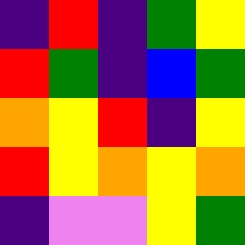[["indigo", "red", "indigo", "green", "yellow"], ["red", "green", "indigo", "blue", "green"], ["orange", "yellow", "red", "indigo", "yellow"], ["red", "yellow", "orange", "yellow", "orange"], ["indigo", "violet", "violet", "yellow", "green"]]